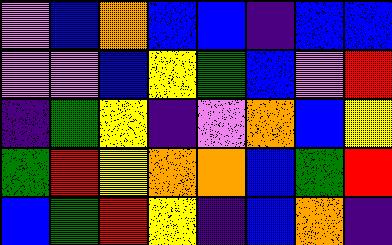[["violet", "blue", "orange", "blue", "blue", "indigo", "blue", "blue"], ["violet", "violet", "blue", "yellow", "green", "blue", "violet", "red"], ["indigo", "green", "yellow", "indigo", "violet", "orange", "blue", "yellow"], ["green", "red", "yellow", "orange", "orange", "blue", "green", "red"], ["blue", "green", "red", "yellow", "indigo", "blue", "orange", "indigo"]]